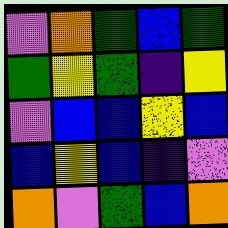[["violet", "orange", "green", "blue", "green"], ["green", "yellow", "green", "indigo", "yellow"], ["violet", "blue", "blue", "yellow", "blue"], ["blue", "yellow", "blue", "indigo", "violet"], ["orange", "violet", "green", "blue", "orange"]]